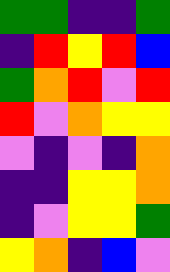[["green", "green", "indigo", "indigo", "green"], ["indigo", "red", "yellow", "red", "blue"], ["green", "orange", "red", "violet", "red"], ["red", "violet", "orange", "yellow", "yellow"], ["violet", "indigo", "violet", "indigo", "orange"], ["indigo", "indigo", "yellow", "yellow", "orange"], ["indigo", "violet", "yellow", "yellow", "green"], ["yellow", "orange", "indigo", "blue", "violet"]]